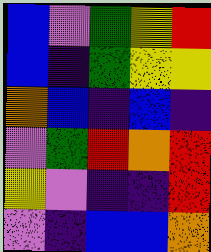[["blue", "violet", "green", "yellow", "red"], ["blue", "indigo", "green", "yellow", "yellow"], ["orange", "blue", "indigo", "blue", "indigo"], ["violet", "green", "red", "orange", "red"], ["yellow", "violet", "indigo", "indigo", "red"], ["violet", "indigo", "blue", "blue", "orange"]]